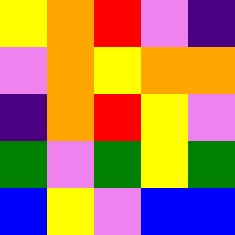[["yellow", "orange", "red", "violet", "indigo"], ["violet", "orange", "yellow", "orange", "orange"], ["indigo", "orange", "red", "yellow", "violet"], ["green", "violet", "green", "yellow", "green"], ["blue", "yellow", "violet", "blue", "blue"]]